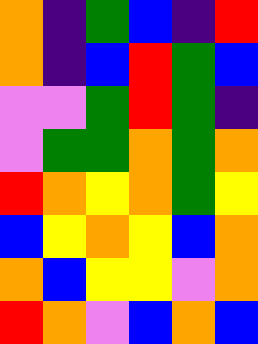[["orange", "indigo", "green", "blue", "indigo", "red"], ["orange", "indigo", "blue", "red", "green", "blue"], ["violet", "violet", "green", "red", "green", "indigo"], ["violet", "green", "green", "orange", "green", "orange"], ["red", "orange", "yellow", "orange", "green", "yellow"], ["blue", "yellow", "orange", "yellow", "blue", "orange"], ["orange", "blue", "yellow", "yellow", "violet", "orange"], ["red", "orange", "violet", "blue", "orange", "blue"]]